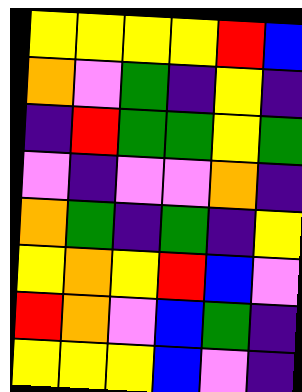[["yellow", "yellow", "yellow", "yellow", "red", "blue"], ["orange", "violet", "green", "indigo", "yellow", "indigo"], ["indigo", "red", "green", "green", "yellow", "green"], ["violet", "indigo", "violet", "violet", "orange", "indigo"], ["orange", "green", "indigo", "green", "indigo", "yellow"], ["yellow", "orange", "yellow", "red", "blue", "violet"], ["red", "orange", "violet", "blue", "green", "indigo"], ["yellow", "yellow", "yellow", "blue", "violet", "indigo"]]